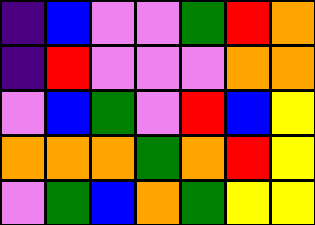[["indigo", "blue", "violet", "violet", "green", "red", "orange"], ["indigo", "red", "violet", "violet", "violet", "orange", "orange"], ["violet", "blue", "green", "violet", "red", "blue", "yellow"], ["orange", "orange", "orange", "green", "orange", "red", "yellow"], ["violet", "green", "blue", "orange", "green", "yellow", "yellow"]]